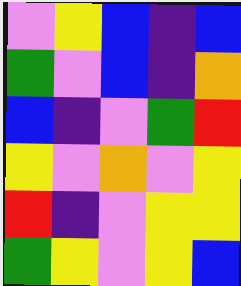[["violet", "yellow", "blue", "indigo", "blue"], ["green", "violet", "blue", "indigo", "orange"], ["blue", "indigo", "violet", "green", "red"], ["yellow", "violet", "orange", "violet", "yellow"], ["red", "indigo", "violet", "yellow", "yellow"], ["green", "yellow", "violet", "yellow", "blue"]]